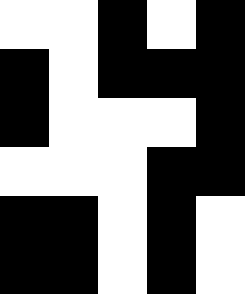[["white", "white", "black", "white", "black"], ["black", "white", "black", "black", "black"], ["black", "white", "white", "white", "black"], ["white", "white", "white", "black", "black"], ["black", "black", "white", "black", "white"], ["black", "black", "white", "black", "white"]]